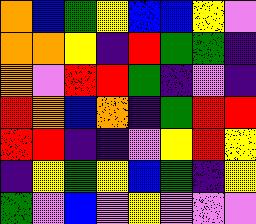[["orange", "blue", "green", "yellow", "blue", "blue", "yellow", "violet"], ["orange", "orange", "yellow", "indigo", "red", "green", "green", "indigo"], ["orange", "violet", "red", "red", "green", "indigo", "violet", "indigo"], ["red", "orange", "blue", "orange", "indigo", "green", "red", "red"], ["red", "red", "indigo", "indigo", "violet", "yellow", "red", "yellow"], ["indigo", "yellow", "green", "yellow", "blue", "green", "indigo", "yellow"], ["green", "violet", "blue", "violet", "yellow", "violet", "violet", "violet"]]